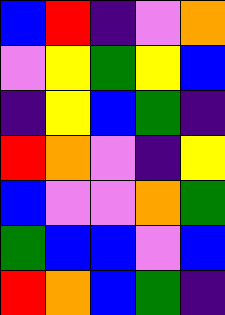[["blue", "red", "indigo", "violet", "orange"], ["violet", "yellow", "green", "yellow", "blue"], ["indigo", "yellow", "blue", "green", "indigo"], ["red", "orange", "violet", "indigo", "yellow"], ["blue", "violet", "violet", "orange", "green"], ["green", "blue", "blue", "violet", "blue"], ["red", "orange", "blue", "green", "indigo"]]